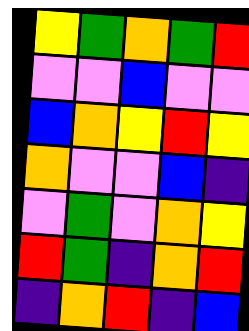[["yellow", "green", "orange", "green", "red"], ["violet", "violet", "blue", "violet", "violet"], ["blue", "orange", "yellow", "red", "yellow"], ["orange", "violet", "violet", "blue", "indigo"], ["violet", "green", "violet", "orange", "yellow"], ["red", "green", "indigo", "orange", "red"], ["indigo", "orange", "red", "indigo", "blue"]]